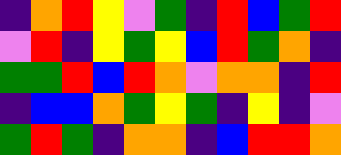[["indigo", "orange", "red", "yellow", "violet", "green", "indigo", "red", "blue", "green", "red"], ["violet", "red", "indigo", "yellow", "green", "yellow", "blue", "red", "green", "orange", "indigo"], ["green", "green", "red", "blue", "red", "orange", "violet", "orange", "orange", "indigo", "red"], ["indigo", "blue", "blue", "orange", "green", "yellow", "green", "indigo", "yellow", "indigo", "violet"], ["green", "red", "green", "indigo", "orange", "orange", "indigo", "blue", "red", "red", "orange"]]